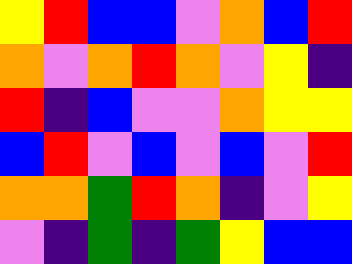[["yellow", "red", "blue", "blue", "violet", "orange", "blue", "red"], ["orange", "violet", "orange", "red", "orange", "violet", "yellow", "indigo"], ["red", "indigo", "blue", "violet", "violet", "orange", "yellow", "yellow"], ["blue", "red", "violet", "blue", "violet", "blue", "violet", "red"], ["orange", "orange", "green", "red", "orange", "indigo", "violet", "yellow"], ["violet", "indigo", "green", "indigo", "green", "yellow", "blue", "blue"]]